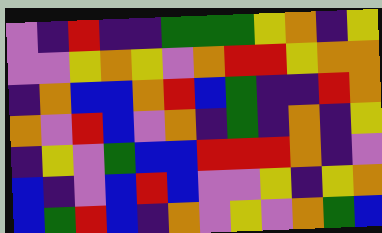[["violet", "indigo", "red", "indigo", "indigo", "green", "green", "green", "yellow", "orange", "indigo", "yellow"], ["violet", "violet", "yellow", "orange", "yellow", "violet", "orange", "red", "red", "yellow", "orange", "orange"], ["indigo", "orange", "blue", "blue", "orange", "red", "blue", "green", "indigo", "indigo", "red", "orange"], ["orange", "violet", "red", "blue", "violet", "orange", "indigo", "green", "indigo", "orange", "indigo", "yellow"], ["indigo", "yellow", "violet", "green", "blue", "blue", "red", "red", "red", "orange", "indigo", "violet"], ["blue", "indigo", "violet", "blue", "red", "blue", "violet", "violet", "yellow", "indigo", "yellow", "orange"], ["blue", "green", "red", "blue", "indigo", "orange", "violet", "yellow", "violet", "orange", "green", "blue"]]